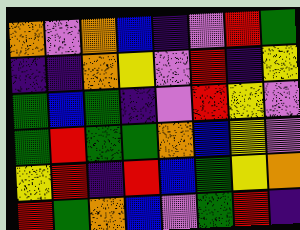[["orange", "violet", "orange", "blue", "indigo", "violet", "red", "green"], ["indigo", "indigo", "orange", "yellow", "violet", "red", "indigo", "yellow"], ["green", "blue", "green", "indigo", "violet", "red", "yellow", "violet"], ["green", "red", "green", "green", "orange", "blue", "yellow", "violet"], ["yellow", "red", "indigo", "red", "blue", "green", "yellow", "orange"], ["red", "green", "orange", "blue", "violet", "green", "red", "indigo"]]